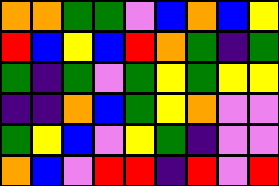[["orange", "orange", "green", "green", "violet", "blue", "orange", "blue", "yellow"], ["red", "blue", "yellow", "blue", "red", "orange", "green", "indigo", "green"], ["green", "indigo", "green", "violet", "green", "yellow", "green", "yellow", "yellow"], ["indigo", "indigo", "orange", "blue", "green", "yellow", "orange", "violet", "violet"], ["green", "yellow", "blue", "violet", "yellow", "green", "indigo", "violet", "violet"], ["orange", "blue", "violet", "red", "red", "indigo", "red", "violet", "red"]]